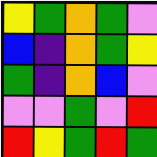[["yellow", "green", "orange", "green", "violet"], ["blue", "indigo", "orange", "green", "yellow"], ["green", "indigo", "orange", "blue", "violet"], ["violet", "violet", "green", "violet", "red"], ["red", "yellow", "green", "red", "green"]]